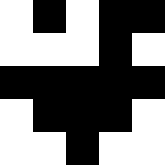[["white", "black", "white", "black", "black"], ["white", "white", "white", "black", "white"], ["black", "black", "black", "black", "black"], ["white", "black", "black", "black", "white"], ["white", "white", "black", "white", "white"]]